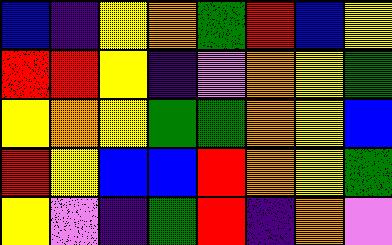[["blue", "indigo", "yellow", "orange", "green", "red", "blue", "yellow"], ["red", "red", "yellow", "indigo", "violet", "orange", "yellow", "green"], ["yellow", "orange", "yellow", "green", "green", "orange", "yellow", "blue"], ["red", "yellow", "blue", "blue", "red", "orange", "yellow", "green"], ["yellow", "violet", "indigo", "green", "red", "indigo", "orange", "violet"]]